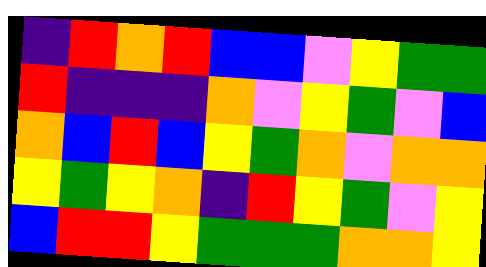[["indigo", "red", "orange", "red", "blue", "blue", "violet", "yellow", "green", "green"], ["red", "indigo", "indigo", "indigo", "orange", "violet", "yellow", "green", "violet", "blue"], ["orange", "blue", "red", "blue", "yellow", "green", "orange", "violet", "orange", "orange"], ["yellow", "green", "yellow", "orange", "indigo", "red", "yellow", "green", "violet", "yellow"], ["blue", "red", "red", "yellow", "green", "green", "green", "orange", "orange", "yellow"]]